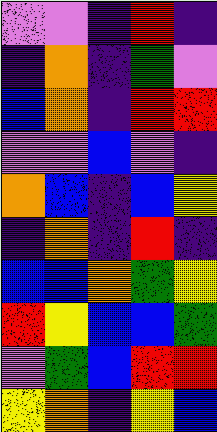[["violet", "violet", "indigo", "red", "indigo"], ["indigo", "orange", "indigo", "green", "violet"], ["blue", "orange", "indigo", "red", "red"], ["violet", "violet", "blue", "violet", "indigo"], ["orange", "blue", "indigo", "blue", "yellow"], ["indigo", "orange", "indigo", "red", "indigo"], ["blue", "blue", "orange", "green", "yellow"], ["red", "yellow", "blue", "blue", "green"], ["violet", "green", "blue", "red", "red"], ["yellow", "orange", "indigo", "yellow", "blue"]]